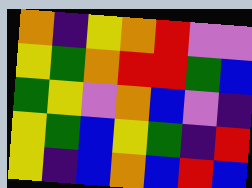[["orange", "indigo", "yellow", "orange", "red", "violet", "violet"], ["yellow", "green", "orange", "red", "red", "green", "blue"], ["green", "yellow", "violet", "orange", "blue", "violet", "indigo"], ["yellow", "green", "blue", "yellow", "green", "indigo", "red"], ["yellow", "indigo", "blue", "orange", "blue", "red", "blue"]]